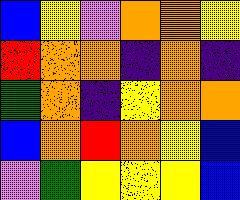[["blue", "yellow", "violet", "orange", "orange", "yellow"], ["red", "orange", "orange", "indigo", "orange", "indigo"], ["green", "orange", "indigo", "yellow", "orange", "orange"], ["blue", "orange", "red", "orange", "yellow", "blue"], ["violet", "green", "yellow", "yellow", "yellow", "blue"]]